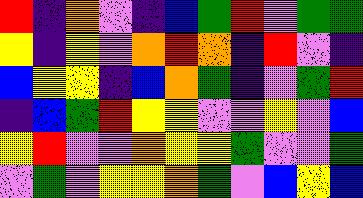[["red", "indigo", "orange", "violet", "indigo", "blue", "green", "red", "violet", "green", "green"], ["yellow", "indigo", "yellow", "violet", "orange", "red", "orange", "indigo", "red", "violet", "indigo"], ["blue", "yellow", "yellow", "indigo", "blue", "orange", "green", "indigo", "violet", "green", "red"], ["indigo", "blue", "green", "red", "yellow", "yellow", "violet", "violet", "yellow", "violet", "blue"], ["yellow", "red", "violet", "violet", "orange", "yellow", "yellow", "green", "violet", "violet", "green"], ["violet", "green", "violet", "yellow", "yellow", "orange", "green", "violet", "blue", "yellow", "blue"]]